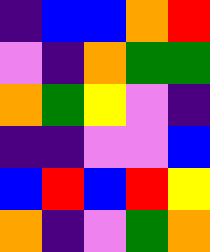[["indigo", "blue", "blue", "orange", "red"], ["violet", "indigo", "orange", "green", "green"], ["orange", "green", "yellow", "violet", "indigo"], ["indigo", "indigo", "violet", "violet", "blue"], ["blue", "red", "blue", "red", "yellow"], ["orange", "indigo", "violet", "green", "orange"]]